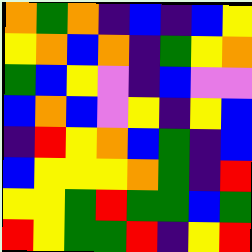[["orange", "green", "orange", "indigo", "blue", "indigo", "blue", "yellow"], ["yellow", "orange", "blue", "orange", "indigo", "green", "yellow", "orange"], ["green", "blue", "yellow", "violet", "indigo", "blue", "violet", "violet"], ["blue", "orange", "blue", "violet", "yellow", "indigo", "yellow", "blue"], ["indigo", "red", "yellow", "orange", "blue", "green", "indigo", "blue"], ["blue", "yellow", "yellow", "yellow", "orange", "green", "indigo", "red"], ["yellow", "yellow", "green", "red", "green", "green", "blue", "green"], ["red", "yellow", "green", "green", "red", "indigo", "yellow", "red"]]